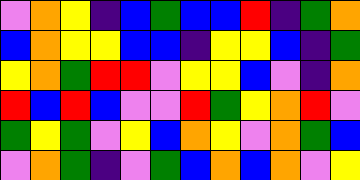[["violet", "orange", "yellow", "indigo", "blue", "green", "blue", "blue", "red", "indigo", "green", "orange"], ["blue", "orange", "yellow", "yellow", "blue", "blue", "indigo", "yellow", "yellow", "blue", "indigo", "green"], ["yellow", "orange", "green", "red", "red", "violet", "yellow", "yellow", "blue", "violet", "indigo", "orange"], ["red", "blue", "red", "blue", "violet", "violet", "red", "green", "yellow", "orange", "red", "violet"], ["green", "yellow", "green", "violet", "yellow", "blue", "orange", "yellow", "violet", "orange", "green", "blue"], ["violet", "orange", "green", "indigo", "violet", "green", "blue", "orange", "blue", "orange", "violet", "yellow"]]